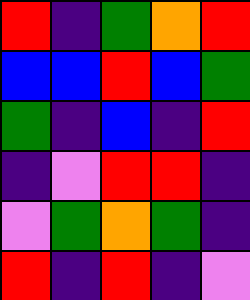[["red", "indigo", "green", "orange", "red"], ["blue", "blue", "red", "blue", "green"], ["green", "indigo", "blue", "indigo", "red"], ["indigo", "violet", "red", "red", "indigo"], ["violet", "green", "orange", "green", "indigo"], ["red", "indigo", "red", "indigo", "violet"]]